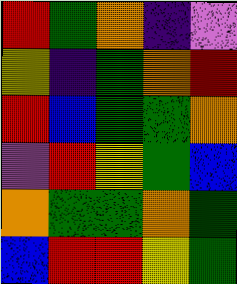[["red", "green", "orange", "indigo", "violet"], ["yellow", "indigo", "green", "orange", "red"], ["red", "blue", "green", "green", "orange"], ["violet", "red", "yellow", "green", "blue"], ["orange", "green", "green", "orange", "green"], ["blue", "red", "red", "yellow", "green"]]